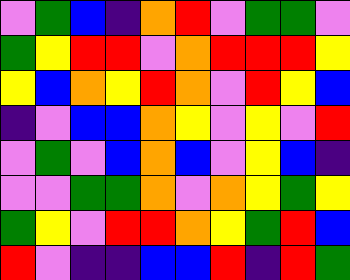[["violet", "green", "blue", "indigo", "orange", "red", "violet", "green", "green", "violet"], ["green", "yellow", "red", "red", "violet", "orange", "red", "red", "red", "yellow"], ["yellow", "blue", "orange", "yellow", "red", "orange", "violet", "red", "yellow", "blue"], ["indigo", "violet", "blue", "blue", "orange", "yellow", "violet", "yellow", "violet", "red"], ["violet", "green", "violet", "blue", "orange", "blue", "violet", "yellow", "blue", "indigo"], ["violet", "violet", "green", "green", "orange", "violet", "orange", "yellow", "green", "yellow"], ["green", "yellow", "violet", "red", "red", "orange", "yellow", "green", "red", "blue"], ["red", "violet", "indigo", "indigo", "blue", "blue", "red", "indigo", "red", "green"]]